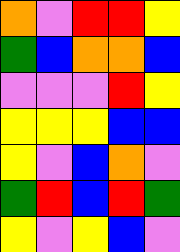[["orange", "violet", "red", "red", "yellow"], ["green", "blue", "orange", "orange", "blue"], ["violet", "violet", "violet", "red", "yellow"], ["yellow", "yellow", "yellow", "blue", "blue"], ["yellow", "violet", "blue", "orange", "violet"], ["green", "red", "blue", "red", "green"], ["yellow", "violet", "yellow", "blue", "violet"]]